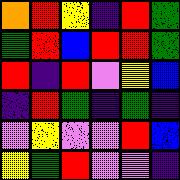[["orange", "red", "yellow", "indigo", "red", "green"], ["green", "red", "blue", "red", "red", "green"], ["red", "indigo", "red", "violet", "yellow", "blue"], ["indigo", "red", "green", "indigo", "green", "indigo"], ["violet", "yellow", "violet", "violet", "red", "blue"], ["yellow", "green", "red", "violet", "violet", "indigo"]]